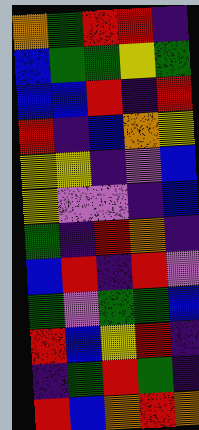[["orange", "green", "red", "red", "indigo"], ["blue", "green", "green", "yellow", "green"], ["blue", "blue", "red", "indigo", "red"], ["red", "indigo", "blue", "orange", "yellow"], ["yellow", "yellow", "indigo", "violet", "blue"], ["yellow", "violet", "violet", "indigo", "blue"], ["green", "indigo", "red", "orange", "indigo"], ["blue", "red", "indigo", "red", "violet"], ["green", "violet", "green", "green", "blue"], ["red", "blue", "yellow", "red", "indigo"], ["indigo", "green", "red", "green", "indigo"], ["red", "blue", "orange", "red", "orange"]]